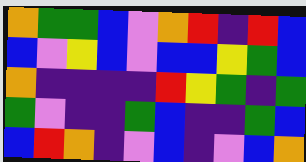[["orange", "green", "green", "blue", "violet", "orange", "red", "indigo", "red", "blue"], ["blue", "violet", "yellow", "blue", "violet", "blue", "blue", "yellow", "green", "blue"], ["orange", "indigo", "indigo", "indigo", "indigo", "red", "yellow", "green", "indigo", "green"], ["green", "violet", "indigo", "indigo", "green", "blue", "indigo", "indigo", "green", "blue"], ["blue", "red", "orange", "indigo", "violet", "blue", "indigo", "violet", "blue", "orange"]]